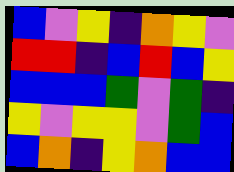[["blue", "violet", "yellow", "indigo", "orange", "yellow", "violet"], ["red", "red", "indigo", "blue", "red", "blue", "yellow"], ["blue", "blue", "blue", "green", "violet", "green", "indigo"], ["yellow", "violet", "yellow", "yellow", "violet", "green", "blue"], ["blue", "orange", "indigo", "yellow", "orange", "blue", "blue"]]